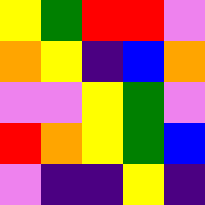[["yellow", "green", "red", "red", "violet"], ["orange", "yellow", "indigo", "blue", "orange"], ["violet", "violet", "yellow", "green", "violet"], ["red", "orange", "yellow", "green", "blue"], ["violet", "indigo", "indigo", "yellow", "indigo"]]